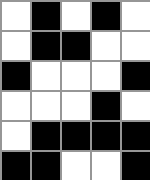[["white", "black", "white", "black", "white"], ["white", "black", "black", "white", "white"], ["black", "white", "white", "white", "black"], ["white", "white", "white", "black", "white"], ["white", "black", "black", "black", "black"], ["black", "black", "white", "white", "black"]]